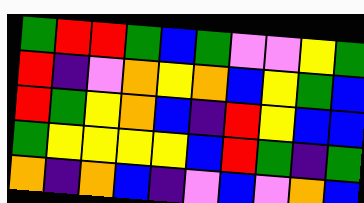[["green", "red", "red", "green", "blue", "green", "violet", "violet", "yellow", "green"], ["red", "indigo", "violet", "orange", "yellow", "orange", "blue", "yellow", "green", "blue"], ["red", "green", "yellow", "orange", "blue", "indigo", "red", "yellow", "blue", "blue"], ["green", "yellow", "yellow", "yellow", "yellow", "blue", "red", "green", "indigo", "green"], ["orange", "indigo", "orange", "blue", "indigo", "violet", "blue", "violet", "orange", "blue"]]